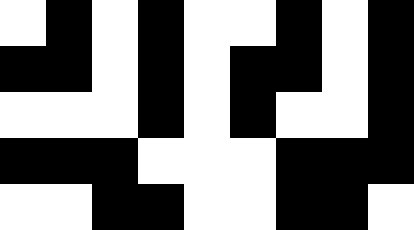[["white", "black", "white", "black", "white", "white", "black", "white", "black"], ["black", "black", "white", "black", "white", "black", "black", "white", "black"], ["white", "white", "white", "black", "white", "black", "white", "white", "black"], ["black", "black", "black", "white", "white", "white", "black", "black", "black"], ["white", "white", "black", "black", "white", "white", "black", "black", "white"]]